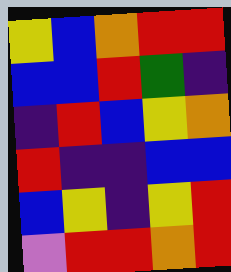[["yellow", "blue", "orange", "red", "red"], ["blue", "blue", "red", "green", "indigo"], ["indigo", "red", "blue", "yellow", "orange"], ["red", "indigo", "indigo", "blue", "blue"], ["blue", "yellow", "indigo", "yellow", "red"], ["violet", "red", "red", "orange", "red"]]